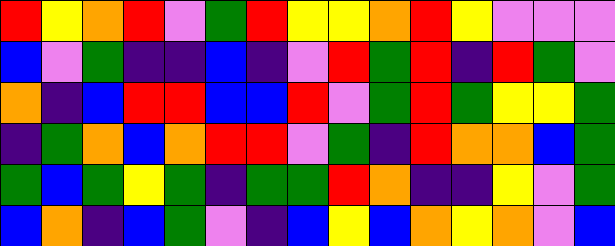[["red", "yellow", "orange", "red", "violet", "green", "red", "yellow", "yellow", "orange", "red", "yellow", "violet", "violet", "violet"], ["blue", "violet", "green", "indigo", "indigo", "blue", "indigo", "violet", "red", "green", "red", "indigo", "red", "green", "violet"], ["orange", "indigo", "blue", "red", "red", "blue", "blue", "red", "violet", "green", "red", "green", "yellow", "yellow", "green"], ["indigo", "green", "orange", "blue", "orange", "red", "red", "violet", "green", "indigo", "red", "orange", "orange", "blue", "green"], ["green", "blue", "green", "yellow", "green", "indigo", "green", "green", "red", "orange", "indigo", "indigo", "yellow", "violet", "green"], ["blue", "orange", "indigo", "blue", "green", "violet", "indigo", "blue", "yellow", "blue", "orange", "yellow", "orange", "violet", "blue"]]